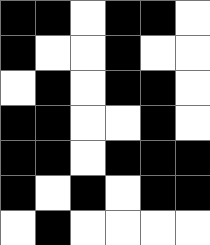[["black", "black", "white", "black", "black", "white"], ["black", "white", "white", "black", "white", "white"], ["white", "black", "white", "black", "black", "white"], ["black", "black", "white", "white", "black", "white"], ["black", "black", "white", "black", "black", "black"], ["black", "white", "black", "white", "black", "black"], ["white", "black", "white", "white", "white", "white"]]